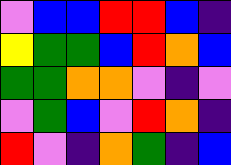[["violet", "blue", "blue", "red", "red", "blue", "indigo"], ["yellow", "green", "green", "blue", "red", "orange", "blue"], ["green", "green", "orange", "orange", "violet", "indigo", "violet"], ["violet", "green", "blue", "violet", "red", "orange", "indigo"], ["red", "violet", "indigo", "orange", "green", "indigo", "blue"]]